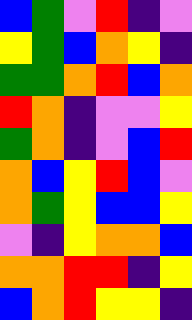[["blue", "green", "violet", "red", "indigo", "violet"], ["yellow", "green", "blue", "orange", "yellow", "indigo"], ["green", "green", "orange", "red", "blue", "orange"], ["red", "orange", "indigo", "violet", "violet", "yellow"], ["green", "orange", "indigo", "violet", "blue", "red"], ["orange", "blue", "yellow", "red", "blue", "violet"], ["orange", "green", "yellow", "blue", "blue", "yellow"], ["violet", "indigo", "yellow", "orange", "orange", "blue"], ["orange", "orange", "red", "red", "indigo", "yellow"], ["blue", "orange", "red", "yellow", "yellow", "indigo"]]